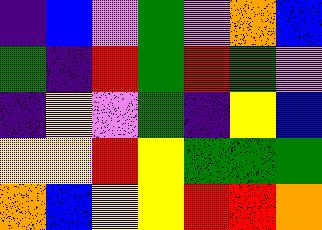[["indigo", "blue", "violet", "green", "violet", "orange", "blue"], ["green", "indigo", "red", "green", "red", "green", "violet"], ["indigo", "yellow", "violet", "green", "indigo", "yellow", "blue"], ["yellow", "yellow", "red", "yellow", "green", "green", "green"], ["orange", "blue", "yellow", "yellow", "red", "red", "orange"]]